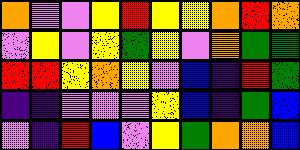[["orange", "violet", "violet", "yellow", "red", "yellow", "yellow", "orange", "red", "orange"], ["violet", "yellow", "violet", "yellow", "green", "yellow", "violet", "orange", "green", "green"], ["red", "red", "yellow", "orange", "yellow", "violet", "blue", "indigo", "red", "green"], ["indigo", "indigo", "violet", "violet", "violet", "yellow", "blue", "indigo", "green", "blue"], ["violet", "indigo", "red", "blue", "violet", "yellow", "green", "orange", "orange", "blue"]]